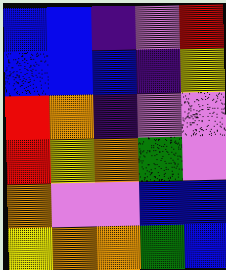[["blue", "blue", "indigo", "violet", "red"], ["blue", "blue", "blue", "indigo", "yellow"], ["red", "orange", "indigo", "violet", "violet"], ["red", "yellow", "orange", "green", "violet"], ["orange", "violet", "violet", "blue", "blue"], ["yellow", "orange", "orange", "green", "blue"]]